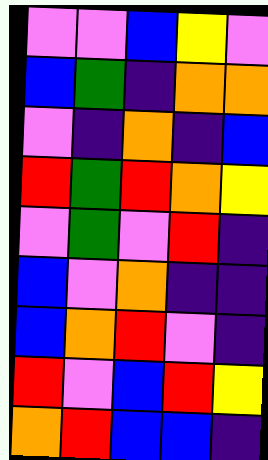[["violet", "violet", "blue", "yellow", "violet"], ["blue", "green", "indigo", "orange", "orange"], ["violet", "indigo", "orange", "indigo", "blue"], ["red", "green", "red", "orange", "yellow"], ["violet", "green", "violet", "red", "indigo"], ["blue", "violet", "orange", "indigo", "indigo"], ["blue", "orange", "red", "violet", "indigo"], ["red", "violet", "blue", "red", "yellow"], ["orange", "red", "blue", "blue", "indigo"]]